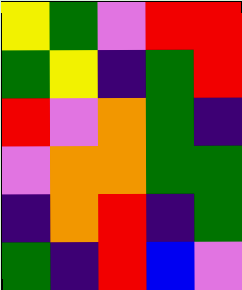[["yellow", "green", "violet", "red", "red"], ["green", "yellow", "indigo", "green", "red"], ["red", "violet", "orange", "green", "indigo"], ["violet", "orange", "orange", "green", "green"], ["indigo", "orange", "red", "indigo", "green"], ["green", "indigo", "red", "blue", "violet"]]